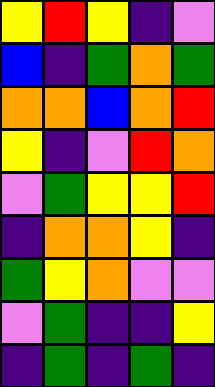[["yellow", "red", "yellow", "indigo", "violet"], ["blue", "indigo", "green", "orange", "green"], ["orange", "orange", "blue", "orange", "red"], ["yellow", "indigo", "violet", "red", "orange"], ["violet", "green", "yellow", "yellow", "red"], ["indigo", "orange", "orange", "yellow", "indigo"], ["green", "yellow", "orange", "violet", "violet"], ["violet", "green", "indigo", "indigo", "yellow"], ["indigo", "green", "indigo", "green", "indigo"]]